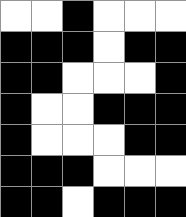[["white", "white", "black", "white", "white", "white"], ["black", "black", "black", "white", "black", "black"], ["black", "black", "white", "white", "white", "black"], ["black", "white", "white", "black", "black", "black"], ["black", "white", "white", "white", "black", "black"], ["black", "black", "black", "white", "white", "white"], ["black", "black", "white", "black", "black", "black"]]